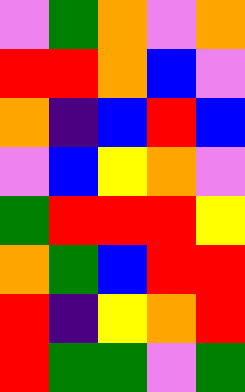[["violet", "green", "orange", "violet", "orange"], ["red", "red", "orange", "blue", "violet"], ["orange", "indigo", "blue", "red", "blue"], ["violet", "blue", "yellow", "orange", "violet"], ["green", "red", "red", "red", "yellow"], ["orange", "green", "blue", "red", "red"], ["red", "indigo", "yellow", "orange", "red"], ["red", "green", "green", "violet", "green"]]